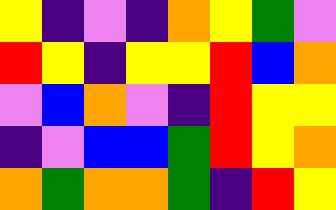[["yellow", "indigo", "violet", "indigo", "orange", "yellow", "green", "violet"], ["red", "yellow", "indigo", "yellow", "yellow", "red", "blue", "orange"], ["violet", "blue", "orange", "violet", "indigo", "red", "yellow", "yellow"], ["indigo", "violet", "blue", "blue", "green", "red", "yellow", "orange"], ["orange", "green", "orange", "orange", "green", "indigo", "red", "yellow"]]